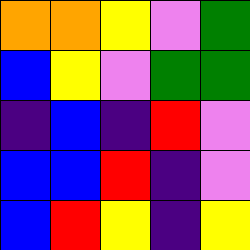[["orange", "orange", "yellow", "violet", "green"], ["blue", "yellow", "violet", "green", "green"], ["indigo", "blue", "indigo", "red", "violet"], ["blue", "blue", "red", "indigo", "violet"], ["blue", "red", "yellow", "indigo", "yellow"]]